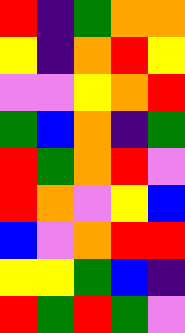[["red", "indigo", "green", "orange", "orange"], ["yellow", "indigo", "orange", "red", "yellow"], ["violet", "violet", "yellow", "orange", "red"], ["green", "blue", "orange", "indigo", "green"], ["red", "green", "orange", "red", "violet"], ["red", "orange", "violet", "yellow", "blue"], ["blue", "violet", "orange", "red", "red"], ["yellow", "yellow", "green", "blue", "indigo"], ["red", "green", "red", "green", "violet"]]